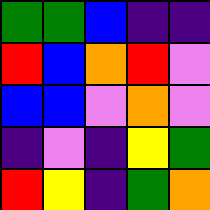[["green", "green", "blue", "indigo", "indigo"], ["red", "blue", "orange", "red", "violet"], ["blue", "blue", "violet", "orange", "violet"], ["indigo", "violet", "indigo", "yellow", "green"], ["red", "yellow", "indigo", "green", "orange"]]